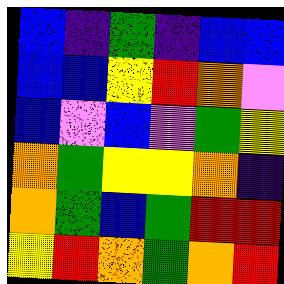[["blue", "indigo", "green", "indigo", "blue", "blue"], ["blue", "blue", "yellow", "red", "orange", "violet"], ["blue", "violet", "blue", "violet", "green", "yellow"], ["orange", "green", "yellow", "yellow", "orange", "indigo"], ["orange", "green", "blue", "green", "red", "red"], ["yellow", "red", "orange", "green", "orange", "red"]]